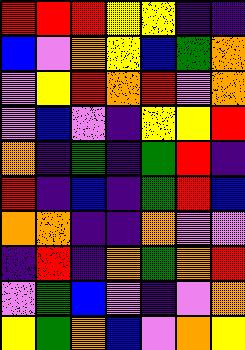[["red", "red", "red", "yellow", "yellow", "indigo", "indigo"], ["blue", "violet", "orange", "yellow", "blue", "green", "orange"], ["violet", "yellow", "red", "orange", "red", "violet", "orange"], ["violet", "blue", "violet", "indigo", "yellow", "yellow", "red"], ["orange", "indigo", "green", "indigo", "green", "red", "indigo"], ["red", "indigo", "blue", "indigo", "green", "red", "blue"], ["orange", "orange", "indigo", "indigo", "orange", "violet", "violet"], ["indigo", "red", "indigo", "orange", "green", "orange", "red"], ["violet", "green", "blue", "violet", "indigo", "violet", "orange"], ["yellow", "green", "orange", "blue", "violet", "orange", "yellow"]]